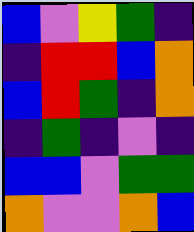[["blue", "violet", "yellow", "green", "indigo"], ["indigo", "red", "red", "blue", "orange"], ["blue", "red", "green", "indigo", "orange"], ["indigo", "green", "indigo", "violet", "indigo"], ["blue", "blue", "violet", "green", "green"], ["orange", "violet", "violet", "orange", "blue"]]